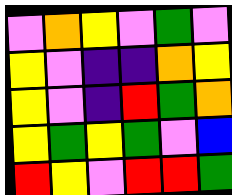[["violet", "orange", "yellow", "violet", "green", "violet"], ["yellow", "violet", "indigo", "indigo", "orange", "yellow"], ["yellow", "violet", "indigo", "red", "green", "orange"], ["yellow", "green", "yellow", "green", "violet", "blue"], ["red", "yellow", "violet", "red", "red", "green"]]